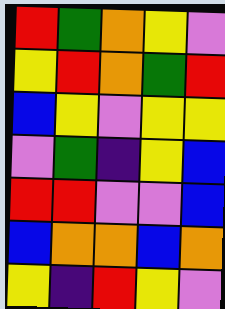[["red", "green", "orange", "yellow", "violet"], ["yellow", "red", "orange", "green", "red"], ["blue", "yellow", "violet", "yellow", "yellow"], ["violet", "green", "indigo", "yellow", "blue"], ["red", "red", "violet", "violet", "blue"], ["blue", "orange", "orange", "blue", "orange"], ["yellow", "indigo", "red", "yellow", "violet"]]